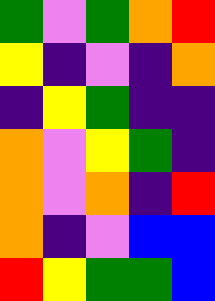[["green", "violet", "green", "orange", "red"], ["yellow", "indigo", "violet", "indigo", "orange"], ["indigo", "yellow", "green", "indigo", "indigo"], ["orange", "violet", "yellow", "green", "indigo"], ["orange", "violet", "orange", "indigo", "red"], ["orange", "indigo", "violet", "blue", "blue"], ["red", "yellow", "green", "green", "blue"]]